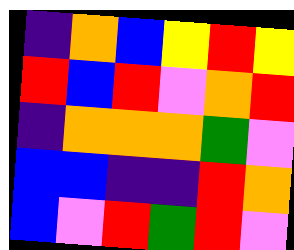[["indigo", "orange", "blue", "yellow", "red", "yellow"], ["red", "blue", "red", "violet", "orange", "red"], ["indigo", "orange", "orange", "orange", "green", "violet"], ["blue", "blue", "indigo", "indigo", "red", "orange"], ["blue", "violet", "red", "green", "red", "violet"]]